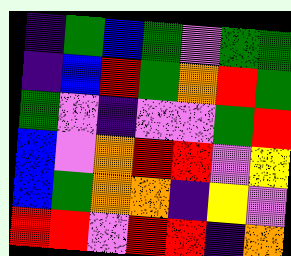[["indigo", "green", "blue", "green", "violet", "green", "green"], ["indigo", "blue", "red", "green", "orange", "red", "green"], ["green", "violet", "indigo", "violet", "violet", "green", "red"], ["blue", "violet", "orange", "red", "red", "violet", "yellow"], ["blue", "green", "orange", "orange", "indigo", "yellow", "violet"], ["red", "red", "violet", "red", "red", "indigo", "orange"]]